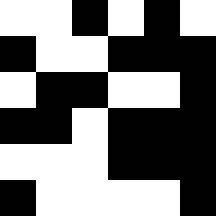[["white", "white", "black", "white", "black", "white"], ["black", "white", "white", "black", "black", "black"], ["white", "black", "black", "white", "white", "black"], ["black", "black", "white", "black", "black", "black"], ["white", "white", "white", "black", "black", "black"], ["black", "white", "white", "white", "white", "black"]]